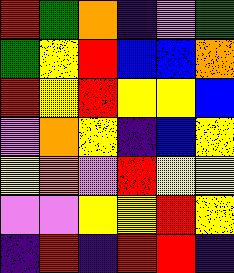[["red", "green", "orange", "indigo", "violet", "green"], ["green", "yellow", "red", "blue", "blue", "orange"], ["red", "yellow", "red", "yellow", "yellow", "blue"], ["violet", "orange", "yellow", "indigo", "blue", "yellow"], ["yellow", "orange", "violet", "red", "yellow", "yellow"], ["violet", "violet", "yellow", "yellow", "red", "yellow"], ["indigo", "red", "indigo", "red", "red", "indigo"]]